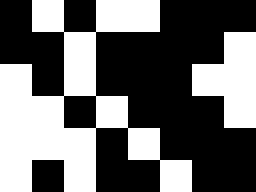[["black", "white", "black", "white", "white", "black", "black", "black"], ["black", "black", "white", "black", "black", "black", "black", "white"], ["white", "black", "white", "black", "black", "black", "white", "white"], ["white", "white", "black", "white", "black", "black", "black", "white"], ["white", "white", "white", "black", "white", "black", "black", "black"], ["white", "black", "white", "black", "black", "white", "black", "black"]]